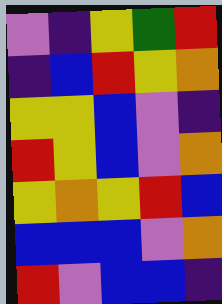[["violet", "indigo", "yellow", "green", "red"], ["indigo", "blue", "red", "yellow", "orange"], ["yellow", "yellow", "blue", "violet", "indigo"], ["red", "yellow", "blue", "violet", "orange"], ["yellow", "orange", "yellow", "red", "blue"], ["blue", "blue", "blue", "violet", "orange"], ["red", "violet", "blue", "blue", "indigo"]]